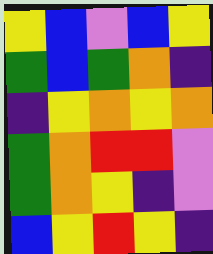[["yellow", "blue", "violet", "blue", "yellow"], ["green", "blue", "green", "orange", "indigo"], ["indigo", "yellow", "orange", "yellow", "orange"], ["green", "orange", "red", "red", "violet"], ["green", "orange", "yellow", "indigo", "violet"], ["blue", "yellow", "red", "yellow", "indigo"]]